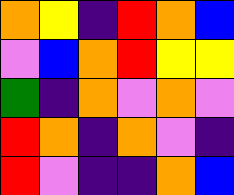[["orange", "yellow", "indigo", "red", "orange", "blue"], ["violet", "blue", "orange", "red", "yellow", "yellow"], ["green", "indigo", "orange", "violet", "orange", "violet"], ["red", "orange", "indigo", "orange", "violet", "indigo"], ["red", "violet", "indigo", "indigo", "orange", "blue"]]